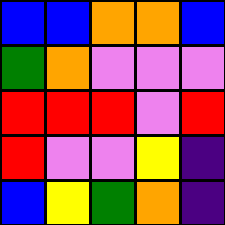[["blue", "blue", "orange", "orange", "blue"], ["green", "orange", "violet", "violet", "violet"], ["red", "red", "red", "violet", "red"], ["red", "violet", "violet", "yellow", "indigo"], ["blue", "yellow", "green", "orange", "indigo"]]